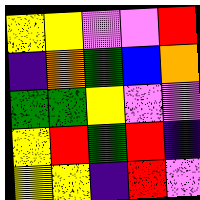[["yellow", "yellow", "violet", "violet", "red"], ["indigo", "orange", "green", "blue", "orange"], ["green", "green", "yellow", "violet", "violet"], ["yellow", "red", "green", "red", "indigo"], ["yellow", "yellow", "indigo", "red", "violet"]]